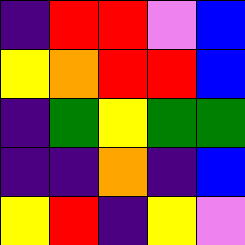[["indigo", "red", "red", "violet", "blue"], ["yellow", "orange", "red", "red", "blue"], ["indigo", "green", "yellow", "green", "green"], ["indigo", "indigo", "orange", "indigo", "blue"], ["yellow", "red", "indigo", "yellow", "violet"]]